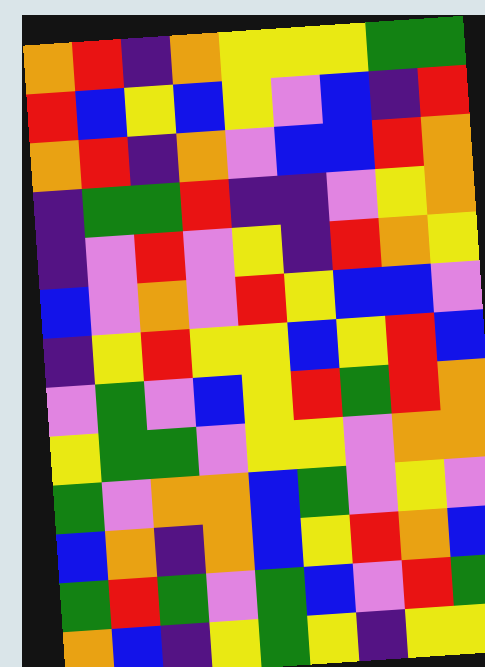[["orange", "red", "indigo", "orange", "yellow", "yellow", "yellow", "green", "green"], ["red", "blue", "yellow", "blue", "yellow", "violet", "blue", "indigo", "red"], ["orange", "red", "indigo", "orange", "violet", "blue", "blue", "red", "orange"], ["indigo", "green", "green", "red", "indigo", "indigo", "violet", "yellow", "orange"], ["indigo", "violet", "red", "violet", "yellow", "indigo", "red", "orange", "yellow"], ["blue", "violet", "orange", "violet", "red", "yellow", "blue", "blue", "violet"], ["indigo", "yellow", "red", "yellow", "yellow", "blue", "yellow", "red", "blue"], ["violet", "green", "violet", "blue", "yellow", "red", "green", "red", "orange"], ["yellow", "green", "green", "violet", "yellow", "yellow", "violet", "orange", "orange"], ["green", "violet", "orange", "orange", "blue", "green", "violet", "yellow", "violet"], ["blue", "orange", "indigo", "orange", "blue", "yellow", "red", "orange", "blue"], ["green", "red", "green", "violet", "green", "blue", "violet", "red", "green"], ["orange", "blue", "indigo", "yellow", "green", "yellow", "indigo", "yellow", "yellow"]]